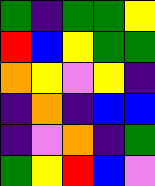[["green", "indigo", "green", "green", "yellow"], ["red", "blue", "yellow", "green", "green"], ["orange", "yellow", "violet", "yellow", "indigo"], ["indigo", "orange", "indigo", "blue", "blue"], ["indigo", "violet", "orange", "indigo", "green"], ["green", "yellow", "red", "blue", "violet"]]